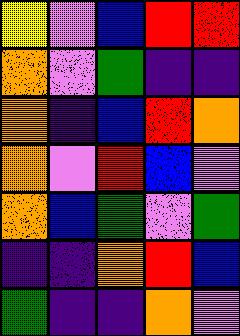[["yellow", "violet", "blue", "red", "red"], ["orange", "violet", "green", "indigo", "indigo"], ["orange", "indigo", "blue", "red", "orange"], ["orange", "violet", "red", "blue", "violet"], ["orange", "blue", "green", "violet", "green"], ["indigo", "indigo", "orange", "red", "blue"], ["green", "indigo", "indigo", "orange", "violet"]]